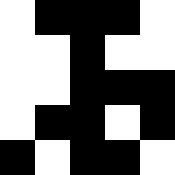[["white", "black", "black", "black", "white"], ["white", "white", "black", "white", "white"], ["white", "white", "black", "black", "black"], ["white", "black", "black", "white", "black"], ["black", "white", "black", "black", "white"]]